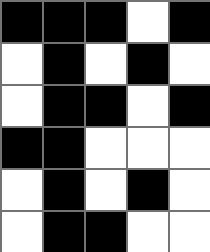[["black", "black", "black", "white", "black"], ["white", "black", "white", "black", "white"], ["white", "black", "black", "white", "black"], ["black", "black", "white", "white", "white"], ["white", "black", "white", "black", "white"], ["white", "black", "black", "white", "white"]]